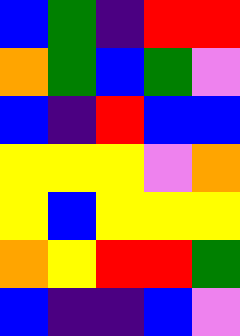[["blue", "green", "indigo", "red", "red"], ["orange", "green", "blue", "green", "violet"], ["blue", "indigo", "red", "blue", "blue"], ["yellow", "yellow", "yellow", "violet", "orange"], ["yellow", "blue", "yellow", "yellow", "yellow"], ["orange", "yellow", "red", "red", "green"], ["blue", "indigo", "indigo", "blue", "violet"]]